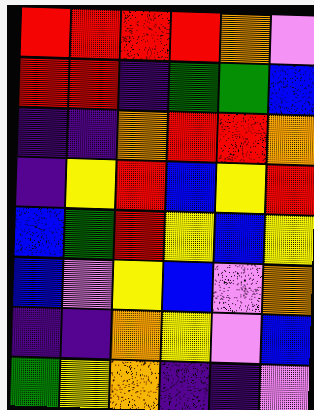[["red", "red", "red", "red", "orange", "violet"], ["red", "red", "indigo", "green", "green", "blue"], ["indigo", "indigo", "orange", "red", "red", "orange"], ["indigo", "yellow", "red", "blue", "yellow", "red"], ["blue", "green", "red", "yellow", "blue", "yellow"], ["blue", "violet", "yellow", "blue", "violet", "orange"], ["indigo", "indigo", "orange", "yellow", "violet", "blue"], ["green", "yellow", "orange", "indigo", "indigo", "violet"]]